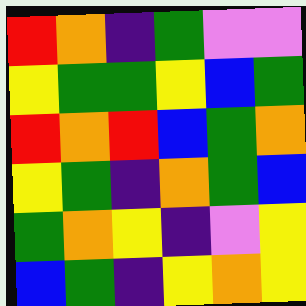[["red", "orange", "indigo", "green", "violet", "violet"], ["yellow", "green", "green", "yellow", "blue", "green"], ["red", "orange", "red", "blue", "green", "orange"], ["yellow", "green", "indigo", "orange", "green", "blue"], ["green", "orange", "yellow", "indigo", "violet", "yellow"], ["blue", "green", "indigo", "yellow", "orange", "yellow"]]